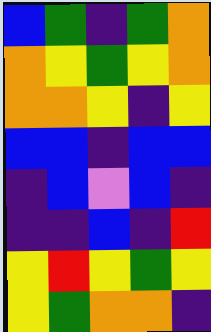[["blue", "green", "indigo", "green", "orange"], ["orange", "yellow", "green", "yellow", "orange"], ["orange", "orange", "yellow", "indigo", "yellow"], ["blue", "blue", "indigo", "blue", "blue"], ["indigo", "blue", "violet", "blue", "indigo"], ["indigo", "indigo", "blue", "indigo", "red"], ["yellow", "red", "yellow", "green", "yellow"], ["yellow", "green", "orange", "orange", "indigo"]]